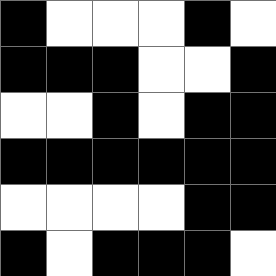[["black", "white", "white", "white", "black", "white"], ["black", "black", "black", "white", "white", "black"], ["white", "white", "black", "white", "black", "black"], ["black", "black", "black", "black", "black", "black"], ["white", "white", "white", "white", "black", "black"], ["black", "white", "black", "black", "black", "white"]]